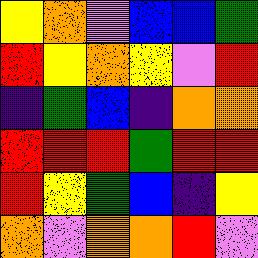[["yellow", "orange", "violet", "blue", "blue", "green"], ["red", "yellow", "orange", "yellow", "violet", "red"], ["indigo", "green", "blue", "indigo", "orange", "orange"], ["red", "red", "red", "green", "red", "red"], ["red", "yellow", "green", "blue", "indigo", "yellow"], ["orange", "violet", "orange", "orange", "red", "violet"]]